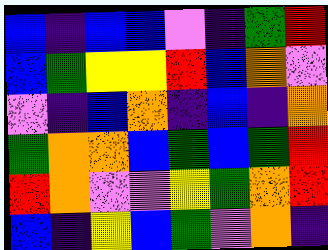[["blue", "indigo", "blue", "blue", "violet", "indigo", "green", "red"], ["blue", "green", "yellow", "yellow", "red", "blue", "orange", "violet"], ["violet", "indigo", "blue", "orange", "indigo", "blue", "indigo", "orange"], ["green", "orange", "orange", "blue", "green", "blue", "green", "red"], ["red", "orange", "violet", "violet", "yellow", "green", "orange", "red"], ["blue", "indigo", "yellow", "blue", "green", "violet", "orange", "indigo"]]